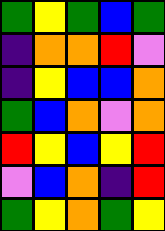[["green", "yellow", "green", "blue", "green"], ["indigo", "orange", "orange", "red", "violet"], ["indigo", "yellow", "blue", "blue", "orange"], ["green", "blue", "orange", "violet", "orange"], ["red", "yellow", "blue", "yellow", "red"], ["violet", "blue", "orange", "indigo", "red"], ["green", "yellow", "orange", "green", "yellow"]]